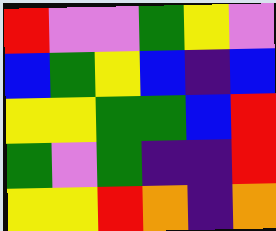[["red", "violet", "violet", "green", "yellow", "violet"], ["blue", "green", "yellow", "blue", "indigo", "blue"], ["yellow", "yellow", "green", "green", "blue", "red"], ["green", "violet", "green", "indigo", "indigo", "red"], ["yellow", "yellow", "red", "orange", "indigo", "orange"]]